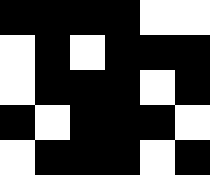[["black", "black", "black", "black", "white", "white"], ["white", "black", "white", "black", "black", "black"], ["white", "black", "black", "black", "white", "black"], ["black", "white", "black", "black", "black", "white"], ["white", "black", "black", "black", "white", "black"]]